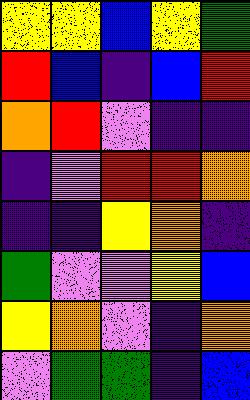[["yellow", "yellow", "blue", "yellow", "green"], ["red", "blue", "indigo", "blue", "red"], ["orange", "red", "violet", "indigo", "indigo"], ["indigo", "violet", "red", "red", "orange"], ["indigo", "indigo", "yellow", "orange", "indigo"], ["green", "violet", "violet", "yellow", "blue"], ["yellow", "orange", "violet", "indigo", "orange"], ["violet", "green", "green", "indigo", "blue"]]